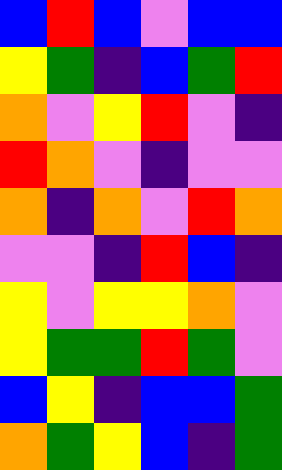[["blue", "red", "blue", "violet", "blue", "blue"], ["yellow", "green", "indigo", "blue", "green", "red"], ["orange", "violet", "yellow", "red", "violet", "indigo"], ["red", "orange", "violet", "indigo", "violet", "violet"], ["orange", "indigo", "orange", "violet", "red", "orange"], ["violet", "violet", "indigo", "red", "blue", "indigo"], ["yellow", "violet", "yellow", "yellow", "orange", "violet"], ["yellow", "green", "green", "red", "green", "violet"], ["blue", "yellow", "indigo", "blue", "blue", "green"], ["orange", "green", "yellow", "blue", "indigo", "green"]]